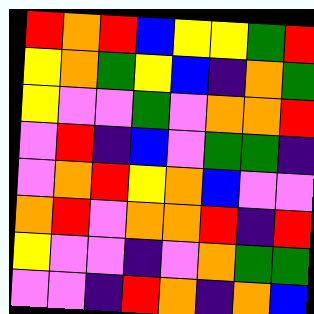[["red", "orange", "red", "blue", "yellow", "yellow", "green", "red"], ["yellow", "orange", "green", "yellow", "blue", "indigo", "orange", "green"], ["yellow", "violet", "violet", "green", "violet", "orange", "orange", "red"], ["violet", "red", "indigo", "blue", "violet", "green", "green", "indigo"], ["violet", "orange", "red", "yellow", "orange", "blue", "violet", "violet"], ["orange", "red", "violet", "orange", "orange", "red", "indigo", "red"], ["yellow", "violet", "violet", "indigo", "violet", "orange", "green", "green"], ["violet", "violet", "indigo", "red", "orange", "indigo", "orange", "blue"]]